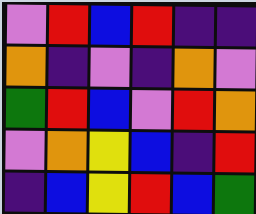[["violet", "red", "blue", "red", "indigo", "indigo"], ["orange", "indigo", "violet", "indigo", "orange", "violet"], ["green", "red", "blue", "violet", "red", "orange"], ["violet", "orange", "yellow", "blue", "indigo", "red"], ["indigo", "blue", "yellow", "red", "blue", "green"]]